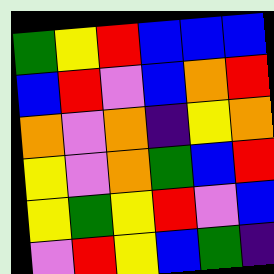[["green", "yellow", "red", "blue", "blue", "blue"], ["blue", "red", "violet", "blue", "orange", "red"], ["orange", "violet", "orange", "indigo", "yellow", "orange"], ["yellow", "violet", "orange", "green", "blue", "red"], ["yellow", "green", "yellow", "red", "violet", "blue"], ["violet", "red", "yellow", "blue", "green", "indigo"]]